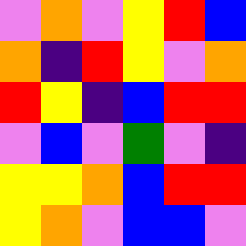[["violet", "orange", "violet", "yellow", "red", "blue"], ["orange", "indigo", "red", "yellow", "violet", "orange"], ["red", "yellow", "indigo", "blue", "red", "red"], ["violet", "blue", "violet", "green", "violet", "indigo"], ["yellow", "yellow", "orange", "blue", "red", "red"], ["yellow", "orange", "violet", "blue", "blue", "violet"]]